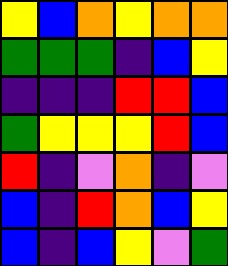[["yellow", "blue", "orange", "yellow", "orange", "orange"], ["green", "green", "green", "indigo", "blue", "yellow"], ["indigo", "indigo", "indigo", "red", "red", "blue"], ["green", "yellow", "yellow", "yellow", "red", "blue"], ["red", "indigo", "violet", "orange", "indigo", "violet"], ["blue", "indigo", "red", "orange", "blue", "yellow"], ["blue", "indigo", "blue", "yellow", "violet", "green"]]